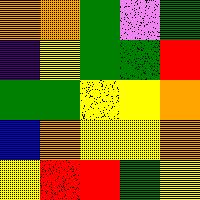[["orange", "orange", "green", "violet", "green"], ["indigo", "yellow", "green", "green", "red"], ["green", "green", "yellow", "yellow", "orange"], ["blue", "orange", "yellow", "yellow", "orange"], ["yellow", "red", "red", "green", "yellow"]]